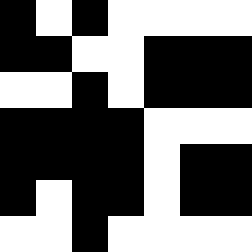[["black", "white", "black", "white", "white", "white", "white"], ["black", "black", "white", "white", "black", "black", "black"], ["white", "white", "black", "white", "black", "black", "black"], ["black", "black", "black", "black", "white", "white", "white"], ["black", "black", "black", "black", "white", "black", "black"], ["black", "white", "black", "black", "white", "black", "black"], ["white", "white", "black", "white", "white", "white", "white"]]